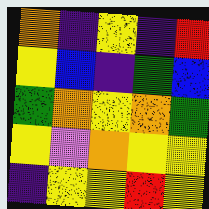[["orange", "indigo", "yellow", "indigo", "red"], ["yellow", "blue", "indigo", "green", "blue"], ["green", "orange", "yellow", "orange", "green"], ["yellow", "violet", "orange", "yellow", "yellow"], ["indigo", "yellow", "yellow", "red", "yellow"]]